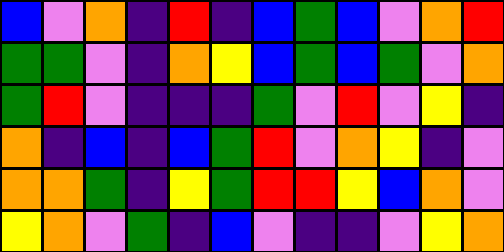[["blue", "violet", "orange", "indigo", "red", "indigo", "blue", "green", "blue", "violet", "orange", "red"], ["green", "green", "violet", "indigo", "orange", "yellow", "blue", "green", "blue", "green", "violet", "orange"], ["green", "red", "violet", "indigo", "indigo", "indigo", "green", "violet", "red", "violet", "yellow", "indigo"], ["orange", "indigo", "blue", "indigo", "blue", "green", "red", "violet", "orange", "yellow", "indigo", "violet"], ["orange", "orange", "green", "indigo", "yellow", "green", "red", "red", "yellow", "blue", "orange", "violet"], ["yellow", "orange", "violet", "green", "indigo", "blue", "violet", "indigo", "indigo", "violet", "yellow", "orange"]]